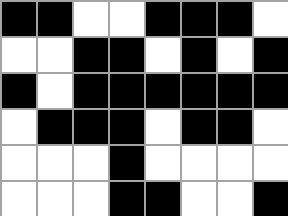[["black", "black", "white", "white", "black", "black", "black", "white"], ["white", "white", "black", "black", "white", "black", "white", "black"], ["black", "white", "black", "black", "black", "black", "black", "black"], ["white", "black", "black", "black", "white", "black", "black", "white"], ["white", "white", "white", "black", "white", "white", "white", "white"], ["white", "white", "white", "black", "black", "white", "white", "black"]]